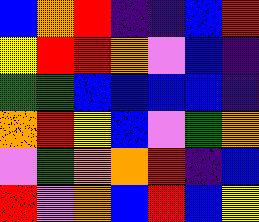[["blue", "orange", "red", "indigo", "indigo", "blue", "red"], ["yellow", "red", "red", "orange", "violet", "blue", "indigo"], ["green", "green", "blue", "blue", "blue", "blue", "indigo"], ["orange", "red", "yellow", "blue", "violet", "green", "orange"], ["violet", "green", "orange", "orange", "red", "indigo", "blue"], ["red", "violet", "orange", "blue", "red", "blue", "yellow"]]